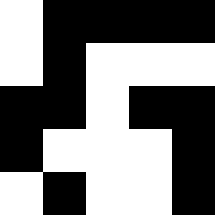[["white", "black", "black", "black", "black"], ["white", "black", "white", "white", "white"], ["black", "black", "white", "black", "black"], ["black", "white", "white", "white", "black"], ["white", "black", "white", "white", "black"]]